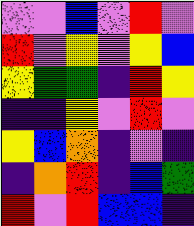[["violet", "violet", "blue", "violet", "red", "violet"], ["red", "violet", "yellow", "violet", "yellow", "blue"], ["yellow", "green", "green", "indigo", "red", "yellow"], ["indigo", "indigo", "yellow", "violet", "red", "violet"], ["yellow", "blue", "orange", "indigo", "violet", "indigo"], ["indigo", "orange", "red", "indigo", "blue", "green"], ["red", "violet", "red", "blue", "blue", "indigo"]]